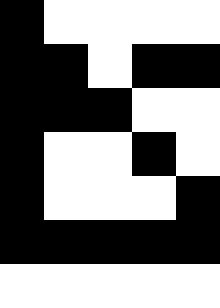[["black", "white", "white", "white", "white"], ["black", "black", "white", "black", "black"], ["black", "black", "black", "white", "white"], ["black", "white", "white", "black", "white"], ["black", "white", "white", "white", "black"], ["black", "black", "black", "black", "black"], ["white", "white", "white", "white", "white"]]